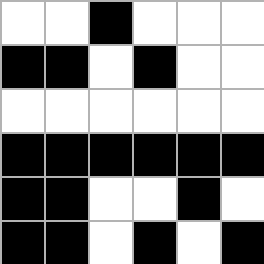[["white", "white", "black", "white", "white", "white"], ["black", "black", "white", "black", "white", "white"], ["white", "white", "white", "white", "white", "white"], ["black", "black", "black", "black", "black", "black"], ["black", "black", "white", "white", "black", "white"], ["black", "black", "white", "black", "white", "black"]]